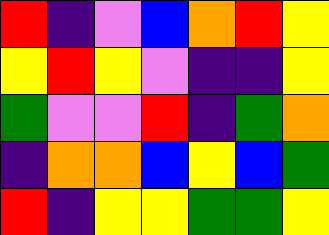[["red", "indigo", "violet", "blue", "orange", "red", "yellow"], ["yellow", "red", "yellow", "violet", "indigo", "indigo", "yellow"], ["green", "violet", "violet", "red", "indigo", "green", "orange"], ["indigo", "orange", "orange", "blue", "yellow", "blue", "green"], ["red", "indigo", "yellow", "yellow", "green", "green", "yellow"]]